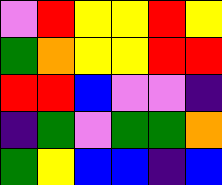[["violet", "red", "yellow", "yellow", "red", "yellow"], ["green", "orange", "yellow", "yellow", "red", "red"], ["red", "red", "blue", "violet", "violet", "indigo"], ["indigo", "green", "violet", "green", "green", "orange"], ["green", "yellow", "blue", "blue", "indigo", "blue"]]